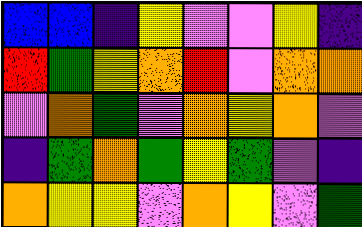[["blue", "blue", "indigo", "yellow", "violet", "violet", "yellow", "indigo"], ["red", "green", "yellow", "orange", "red", "violet", "orange", "orange"], ["violet", "orange", "green", "violet", "orange", "yellow", "orange", "violet"], ["indigo", "green", "orange", "green", "yellow", "green", "violet", "indigo"], ["orange", "yellow", "yellow", "violet", "orange", "yellow", "violet", "green"]]